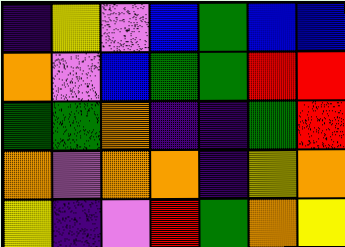[["indigo", "yellow", "violet", "blue", "green", "blue", "blue"], ["orange", "violet", "blue", "green", "green", "red", "red"], ["green", "green", "orange", "indigo", "indigo", "green", "red"], ["orange", "violet", "orange", "orange", "indigo", "yellow", "orange"], ["yellow", "indigo", "violet", "red", "green", "orange", "yellow"]]